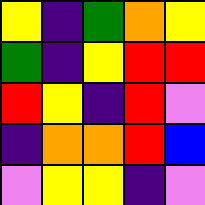[["yellow", "indigo", "green", "orange", "yellow"], ["green", "indigo", "yellow", "red", "red"], ["red", "yellow", "indigo", "red", "violet"], ["indigo", "orange", "orange", "red", "blue"], ["violet", "yellow", "yellow", "indigo", "violet"]]